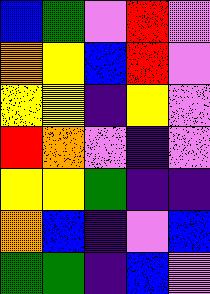[["blue", "green", "violet", "red", "violet"], ["orange", "yellow", "blue", "red", "violet"], ["yellow", "yellow", "indigo", "yellow", "violet"], ["red", "orange", "violet", "indigo", "violet"], ["yellow", "yellow", "green", "indigo", "indigo"], ["orange", "blue", "indigo", "violet", "blue"], ["green", "green", "indigo", "blue", "violet"]]